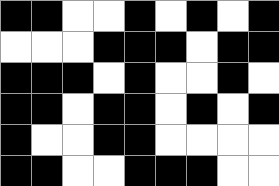[["black", "black", "white", "white", "black", "white", "black", "white", "black"], ["white", "white", "white", "black", "black", "black", "white", "black", "black"], ["black", "black", "black", "white", "black", "white", "white", "black", "white"], ["black", "black", "white", "black", "black", "white", "black", "white", "black"], ["black", "white", "white", "black", "black", "white", "white", "white", "white"], ["black", "black", "white", "white", "black", "black", "black", "white", "white"]]